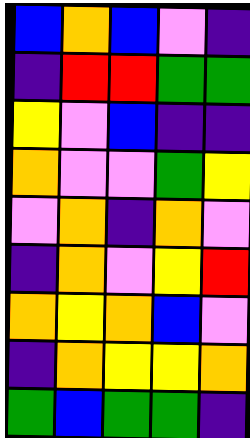[["blue", "orange", "blue", "violet", "indigo"], ["indigo", "red", "red", "green", "green"], ["yellow", "violet", "blue", "indigo", "indigo"], ["orange", "violet", "violet", "green", "yellow"], ["violet", "orange", "indigo", "orange", "violet"], ["indigo", "orange", "violet", "yellow", "red"], ["orange", "yellow", "orange", "blue", "violet"], ["indigo", "orange", "yellow", "yellow", "orange"], ["green", "blue", "green", "green", "indigo"]]